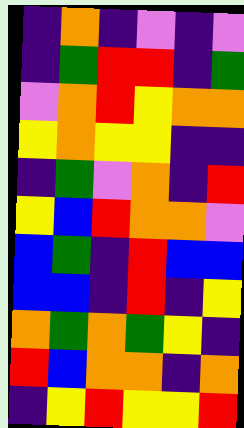[["indigo", "orange", "indigo", "violet", "indigo", "violet"], ["indigo", "green", "red", "red", "indigo", "green"], ["violet", "orange", "red", "yellow", "orange", "orange"], ["yellow", "orange", "yellow", "yellow", "indigo", "indigo"], ["indigo", "green", "violet", "orange", "indigo", "red"], ["yellow", "blue", "red", "orange", "orange", "violet"], ["blue", "green", "indigo", "red", "blue", "blue"], ["blue", "blue", "indigo", "red", "indigo", "yellow"], ["orange", "green", "orange", "green", "yellow", "indigo"], ["red", "blue", "orange", "orange", "indigo", "orange"], ["indigo", "yellow", "red", "yellow", "yellow", "red"]]